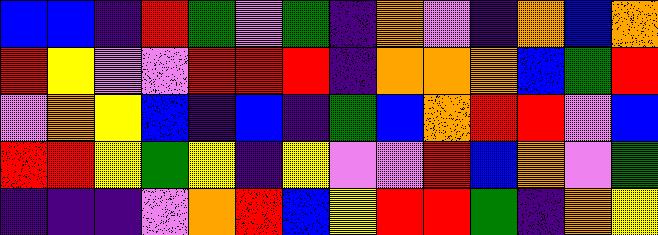[["blue", "blue", "indigo", "red", "green", "violet", "green", "indigo", "orange", "violet", "indigo", "orange", "blue", "orange"], ["red", "yellow", "violet", "violet", "red", "red", "red", "indigo", "orange", "orange", "orange", "blue", "green", "red"], ["violet", "orange", "yellow", "blue", "indigo", "blue", "indigo", "green", "blue", "orange", "red", "red", "violet", "blue"], ["red", "red", "yellow", "green", "yellow", "indigo", "yellow", "violet", "violet", "red", "blue", "orange", "violet", "green"], ["indigo", "indigo", "indigo", "violet", "orange", "red", "blue", "yellow", "red", "red", "green", "indigo", "orange", "yellow"]]